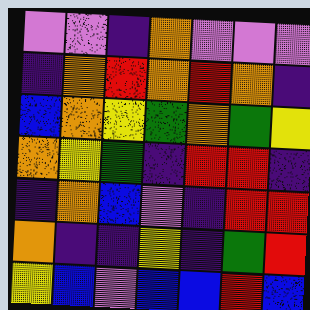[["violet", "violet", "indigo", "orange", "violet", "violet", "violet"], ["indigo", "orange", "red", "orange", "red", "orange", "indigo"], ["blue", "orange", "yellow", "green", "orange", "green", "yellow"], ["orange", "yellow", "green", "indigo", "red", "red", "indigo"], ["indigo", "orange", "blue", "violet", "indigo", "red", "red"], ["orange", "indigo", "indigo", "yellow", "indigo", "green", "red"], ["yellow", "blue", "violet", "blue", "blue", "red", "blue"]]